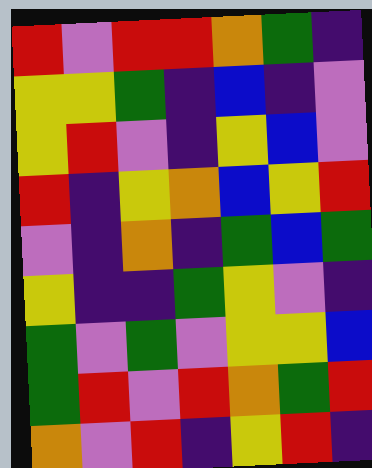[["red", "violet", "red", "red", "orange", "green", "indigo"], ["yellow", "yellow", "green", "indigo", "blue", "indigo", "violet"], ["yellow", "red", "violet", "indigo", "yellow", "blue", "violet"], ["red", "indigo", "yellow", "orange", "blue", "yellow", "red"], ["violet", "indigo", "orange", "indigo", "green", "blue", "green"], ["yellow", "indigo", "indigo", "green", "yellow", "violet", "indigo"], ["green", "violet", "green", "violet", "yellow", "yellow", "blue"], ["green", "red", "violet", "red", "orange", "green", "red"], ["orange", "violet", "red", "indigo", "yellow", "red", "indigo"]]